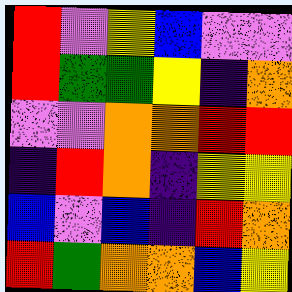[["red", "violet", "yellow", "blue", "violet", "violet"], ["red", "green", "green", "yellow", "indigo", "orange"], ["violet", "violet", "orange", "orange", "red", "red"], ["indigo", "red", "orange", "indigo", "yellow", "yellow"], ["blue", "violet", "blue", "indigo", "red", "orange"], ["red", "green", "orange", "orange", "blue", "yellow"]]